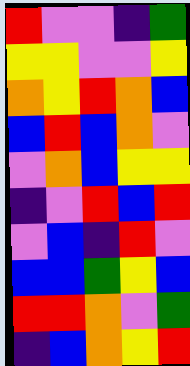[["red", "violet", "violet", "indigo", "green"], ["yellow", "yellow", "violet", "violet", "yellow"], ["orange", "yellow", "red", "orange", "blue"], ["blue", "red", "blue", "orange", "violet"], ["violet", "orange", "blue", "yellow", "yellow"], ["indigo", "violet", "red", "blue", "red"], ["violet", "blue", "indigo", "red", "violet"], ["blue", "blue", "green", "yellow", "blue"], ["red", "red", "orange", "violet", "green"], ["indigo", "blue", "orange", "yellow", "red"]]